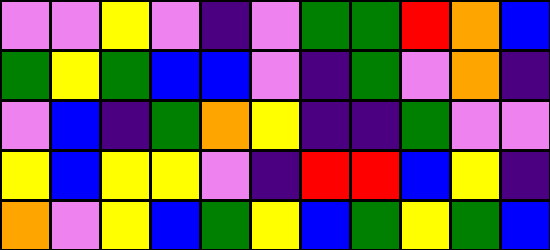[["violet", "violet", "yellow", "violet", "indigo", "violet", "green", "green", "red", "orange", "blue"], ["green", "yellow", "green", "blue", "blue", "violet", "indigo", "green", "violet", "orange", "indigo"], ["violet", "blue", "indigo", "green", "orange", "yellow", "indigo", "indigo", "green", "violet", "violet"], ["yellow", "blue", "yellow", "yellow", "violet", "indigo", "red", "red", "blue", "yellow", "indigo"], ["orange", "violet", "yellow", "blue", "green", "yellow", "blue", "green", "yellow", "green", "blue"]]